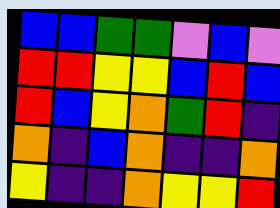[["blue", "blue", "green", "green", "violet", "blue", "violet"], ["red", "red", "yellow", "yellow", "blue", "red", "blue"], ["red", "blue", "yellow", "orange", "green", "red", "indigo"], ["orange", "indigo", "blue", "orange", "indigo", "indigo", "orange"], ["yellow", "indigo", "indigo", "orange", "yellow", "yellow", "red"]]